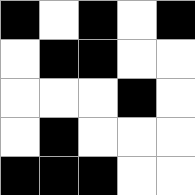[["black", "white", "black", "white", "black"], ["white", "black", "black", "white", "white"], ["white", "white", "white", "black", "white"], ["white", "black", "white", "white", "white"], ["black", "black", "black", "white", "white"]]